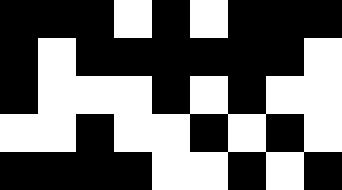[["black", "black", "black", "white", "black", "white", "black", "black", "black"], ["black", "white", "black", "black", "black", "black", "black", "black", "white"], ["black", "white", "white", "white", "black", "white", "black", "white", "white"], ["white", "white", "black", "white", "white", "black", "white", "black", "white"], ["black", "black", "black", "black", "white", "white", "black", "white", "black"]]